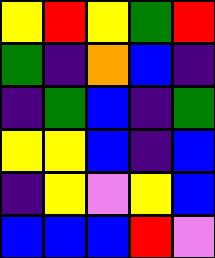[["yellow", "red", "yellow", "green", "red"], ["green", "indigo", "orange", "blue", "indigo"], ["indigo", "green", "blue", "indigo", "green"], ["yellow", "yellow", "blue", "indigo", "blue"], ["indigo", "yellow", "violet", "yellow", "blue"], ["blue", "blue", "blue", "red", "violet"]]